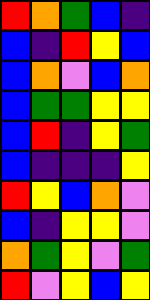[["red", "orange", "green", "blue", "indigo"], ["blue", "indigo", "red", "yellow", "blue"], ["blue", "orange", "violet", "blue", "orange"], ["blue", "green", "green", "yellow", "yellow"], ["blue", "red", "indigo", "yellow", "green"], ["blue", "indigo", "indigo", "indigo", "yellow"], ["red", "yellow", "blue", "orange", "violet"], ["blue", "indigo", "yellow", "yellow", "violet"], ["orange", "green", "yellow", "violet", "green"], ["red", "violet", "yellow", "blue", "yellow"]]